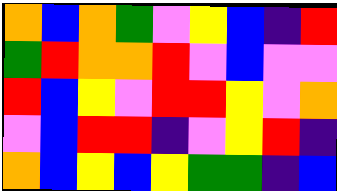[["orange", "blue", "orange", "green", "violet", "yellow", "blue", "indigo", "red"], ["green", "red", "orange", "orange", "red", "violet", "blue", "violet", "violet"], ["red", "blue", "yellow", "violet", "red", "red", "yellow", "violet", "orange"], ["violet", "blue", "red", "red", "indigo", "violet", "yellow", "red", "indigo"], ["orange", "blue", "yellow", "blue", "yellow", "green", "green", "indigo", "blue"]]